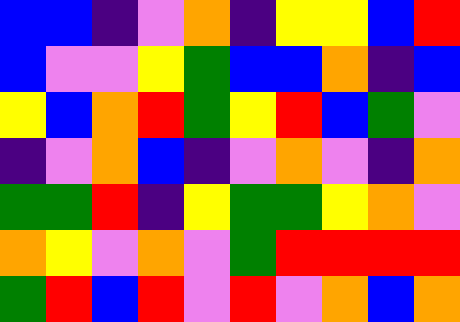[["blue", "blue", "indigo", "violet", "orange", "indigo", "yellow", "yellow", "blue", "red"], ["blue", "violet", "violet", "yellow", "green", "blue", "blue", "orange", "indigo", "blue"], ["yellow", "blue", "orange", "red", "green", "yellow", "red", "blue", "green", "violet"], ["indigo", "violet", "orange", "blue", "indigo", "violet", "orange", "violet", "indigo", "orange"], ["green", "green", "red", "indigo", "yellow", "green", "green", "yellow", "orange", "violet"], ["orange", "yellow", "violet", "orange", "violet", "green", "red", "red", "red", "red"], ["green", "red", "blue", "red", "violet", "red", "violet", "orange", "blue", "orange"]]